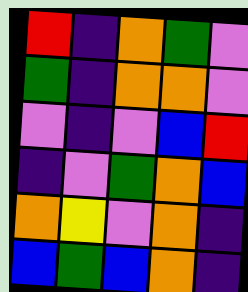[["red", "indigo", "orange", "green", "violet"], ["green", "indigo", "orange", "orange", "violet"], ["violet", "indigo", "violet", "blue", "red"], ["indigo", "violet", "green", "orange", "blue"], ["orange", "yellow", "violet", "orange", "indigo"], ["blue", "green", "blue", "orange", "indigo"]]